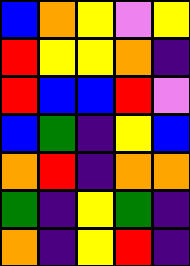[["blue", "orange", "yellow", "violet", "yellow"], ["red", "yellow", "yellow", "orange", "indigo"], ["red", "blue", "blue", "red", "violet"], ["blue", "green", "indigo", "yellow", "blue"], ["orange", "red", "indigo", "orange", "orange"], ["green", "indigo", "yellow", "green", "indigo"], ["orange", "indigo", "yellow", "red", "indigo"]]